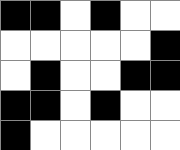[["black", "black", "white", "black", "white", "white"], ["white", "white", "white", "white", "white", "black"], ["white", "black", "white", "white", "black", "black"], ["black", "black", "white", "black", "white", "white"], ["black", "white", "white", "white", "white", "white"]]